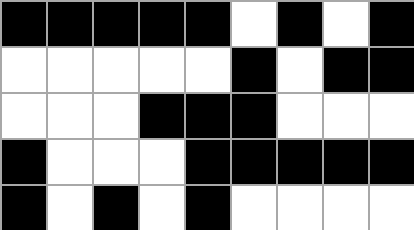[["black", "black", "black", "black", "black", "white", "black", "white", "black"], ["white", "white", "white", "white", "white", "black", "white", "black", "black"], ["white", "white", "white", "black", "black", "black", "white", "white", "white"], ["black", "white", "white", "white", "black", "black", "black", "black", "black"], ["black", "white", "black", "white", "black", "white", "white", "white", "white"]]